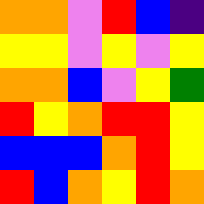[["orange", "orange", "violet", "red", "blue", "indigo"], ["yellow", "yellow", "violet", "yellow", "violet", "yellow"], ["orange", "orange", "blue", "violet", "yellow", "green"], ["red", "yellow", "orange", "red", "red", "yellow"], ["blue", "blue", "blue", "orange", "red", "yellow"], ["red", "blue", "orange", "yellow", "red", "orange"]]